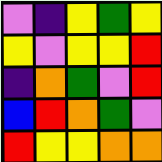[["violet", "indigo", "yellow", "green", "yellow"], ["yellow", "violet", "yellow", "yellow", "red"], ["indigo", "orange", "green", "violet", "red"], ["blue", "red", "orange", "green", "violet"], ["red", "yellow", "yellow", "orange", "orange"]]